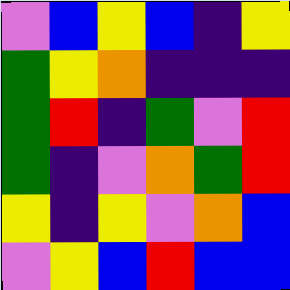[["violet", "blue", "yellow", "blue", "indigo", "yellow"], ["green", "yellow", "orange", "indigo", "indigo", "indigo"], ["green", "red", "indigo", "green", "violet", "red"], ["green", "indigo", "violet", "orange", "green", "red"], ["yellow", "indigo", "yellow", "violet", "orange", "blue"], ["violet", "yellow", "blue", "red", "blue", "blue"]]